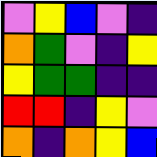[["violet", "yellow", "blue", "violet", "indigo"], ["orange", "green", "violet", "indigo", "yellow"], ["yellow", "green", "green", "indigo", "indigo"], ["red", "red", "indigo", "yellow", "violet"], ["orange", "indigo", "orange", "yellow", "blue"]]